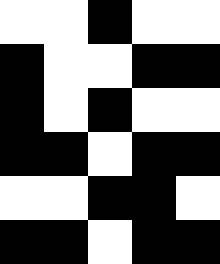[["white", "white", "black", "white", "white"], ["black", "white", "white", "black", "black"], ["black", "white", "black", "white", "white"], ["black", "black", "white", "black", "black"], ["white", "white", "black", "black", "white"], ["black", "black", "white", "black", "black"]]